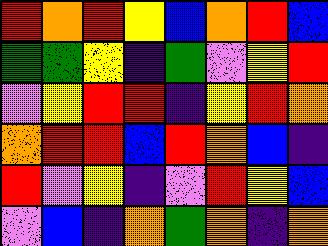[["red", "orange", "red", "yellow", "blue", "orange", "red", "blue"], ["green", "green", "yellow", "indigo", "green", "violet", "yellow", "red"], ["violet", "yellow", "red", "red", "indigo", "yellow", "red", "orange"], ["orange", "red", "red", "blue", "red", "orange", "blue", "indigo"], ["red", "violet", "yellow", "indigo", "violet", "red", "yellow", "blue"], ["violet", "blue", "indigo", "orange", "green", "orange", "indigo", "orange"]]